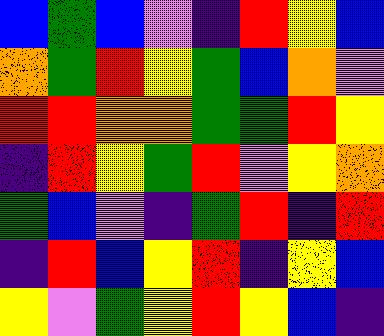[["blue", "green", "blue", "violet", "indigo", "red", "yellow", "blue"], ["orange", "green", "red", "yellow", "green", "blue", "orange", "violet"], ["red", "red", "orange", "orange", "green", "green", "red", "yellow"], ["indigo", "red", "yellow", "green", "red", "violet", "yellow", "orange"], ["green", "blue", "violet", "indigo", "green", "red", "indigo", "red"], ["indigo", "red", "blue", "yellow", "red", "indigo", "yellow", "blue"], ["yellow", "violet", "green", "yellow", "red", "yellow", "blue", "indigo"]]